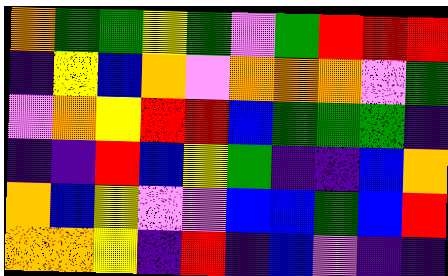[["orange", "green", "green", "yellow", "green", "violet", "green", "red", "red", "red"], ["indigo", "yellow", "blue", "orange", "violet", "orange", "orange", "orange", "violet", "green"], ["violet", "orange", "yellow", "red", "red", "blue", "green", "green", "green", "indigo"], ["indigo", "indigo", "red", "blue", "yellow", "green", "indigo", "indigo", "blue", "orange"], ["orange", "blue", "yellow", "violet", "violet", "blue", "blue", "green", "blue", "red"], ["orange", "orange", "yellow", "indigo", "red", "indigo", "blue", "violet", "indigo", "indigo"]]